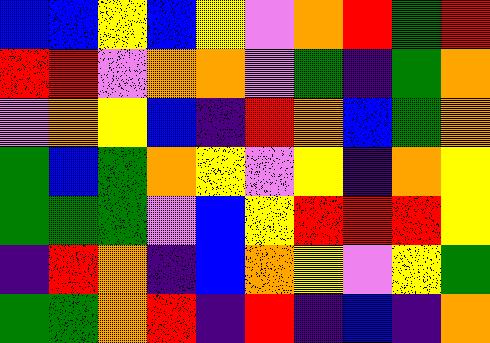[["blue", "blue", "yellow", "blue", "yellow", "violet", "orange", "red", "green", "red"], ["red", "red", "violet", "orange", "orange", "violet", "green", "indigo", "green", "orange"], ["violet", "orange", "yellow", "blue", "indigo", "red", "orange", "blue", "green", "orange"], ["green", "blue", "green", "orange", "yellow", "violet", "yellow", "indigo", "orange", "yellow"], ["green", "green", "green", "violet", "blue", "yellow", "red", "red", "red", "yellow"], ["indigo", "red", "orange", "indigo", "blue", "orange", "yellow", "violet", "yellow", "green"], ["green", "green", "orange", "red", "indigo", "red", "indigo", "blue", "indigo", "orange"]]